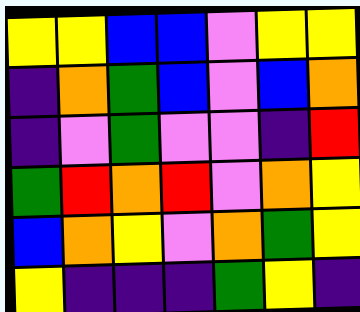[["yellow", "yellow", "blue", "blue", "violet", "yellow", "yellow"], ["indigo", "orange", "green", "blue", "violet", "blue", "orange"], ["indigo", "violet", "green", "violet", "violet", "indigo", "red"], ["green", "red", "orange", "red", "violet", "orange", "yellow"], ["blue", "orange", "yellow", "violet", "orange", "green", "yellow"], ["yellow", "indigo", "indigo", "indigo", "green", "yellow", "indigo"]]